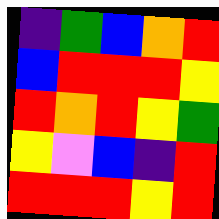[["indigo", "green", "blue", "orange", "red"], ["blue", "red", "red", "red", "yellow"], ["red", "orange", "red", "yellow", "green"], ["yellow", "violet", "blue", "indigo", "red"], ["red", "red", "red", "yellow", "red"]]